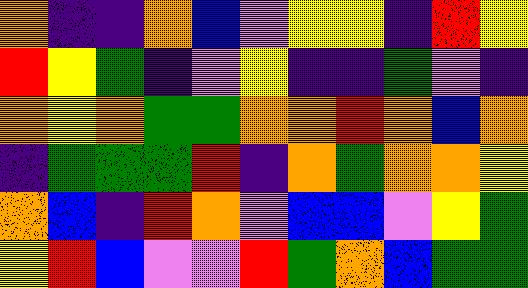[["orange", "indigo", "indigo", "orange", "blue", "violet", "yellow", "yellow", "indigo", "red", "yellow"], ["red", "yellow", "green", "indigo", "violet", "yellow", "indigo", "indigo", "green", "violet", "indigo"], ["orange", "yellow", "orange", "green", "green", "orange", "orange", "red", "orange", "blue", "orange"], ["indigo", "green", "green", "green", "red", "indigo", "orange", "green", "orange", "orange", "yellow"], ["orange", "blue", "indigo", "red", "orange", "violet", "blue", "blue", "violet", "yellow", "green"], ["yellow", "red", "blue", "violet", "violet", "red", "green", "orange", "blue", "green", "green"]]